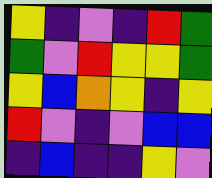[["yellow", "indigo", "violet", "indigo", "red", "green"], ["green", "violet", "red", "yellow", "yellow", "green"], ["yellow", "blue", "orange", "yellow", "indigo", "yellow"], ["red", "violet", "indigo", "violet", "blue", "blue"], ["indigo", "blue", "indigo", "indigo", "yellow", "violet"]]